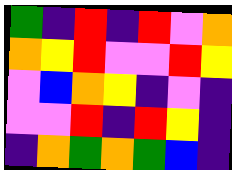[["green", "indigo", "red", "indigo", "red", "violet", "orange"], ["orange", "yellow", "red", "violet", "violet", "red", "yellow"], ["violet", "blue", "orange", "yellow", "indigo", "violet", "indigo"], ["violet", "violet", "red", "indigo", "red", "yellow", "indigo"], ["indigo", "orange", "green", "orange", "green", "blue", "indigo"]]